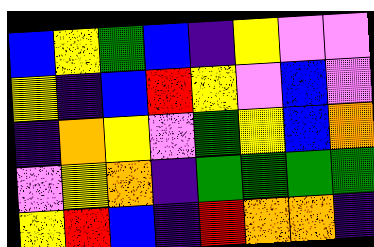[["blue", "yellow", "green", "blue", "indigo", "yellow", "violet", "violet"], ["yellow", "indigo", "blue", "red", "yellow", "violet", "blue", "violet"], ["indigo", "orange", "yellow", "violet", "green", "yellow", "blue", "orange"], ["violet", "yellow", "orange", "indigo", "green", "green", "green", "green"], ["yellow", "red", "blue", "indigo", "red", "orange", "orange", "indigo"]]